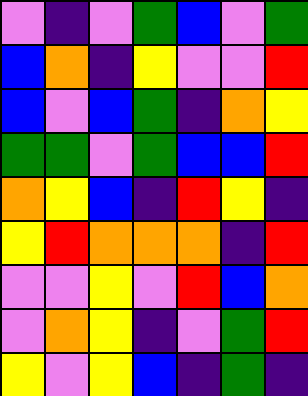[["violet", "indigo", "violet", "green", "blue", "violet", "green"], ["blue", "orange", "indigo", "yellow", "violet", "violet", "red"], ["blue", "violet", "blue", "green", "indigo", "orange", "yellow"], ["green", "green", "violet", "green", "blue", "blue", "red"], ["orange", "yellow", "blue", "indigo", "red", "yellow", "indigo"], ["yellow", "red", "orange", "orange", "orange", "indigo", "red"], ["violet", "violet", "yellow", "violet", "red", "blue", "orange"], ["violet", "orange", "yellow", "indigo", "violet", "green", "red"], ["yellow", "violet", "yellow", "blue", "indigo", "green", "indigo"]]